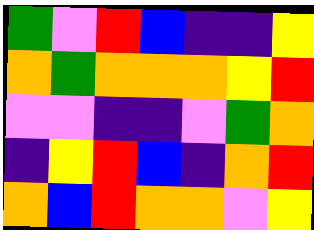[["green", "violet", "red", "blue", "indigo", "indigo", "yellow"], ["orange", "green", "orange", "orange", "orange", "yellow", "red"], ["violet", "violet", "indigo", "indigo", "violet", "green", "orange"], ["indigo", "yellow", "red", "blue", "indigo", "orange", "red"], ["orange", "blue", "red", "orange", "orange", "violet", "yellow"]]